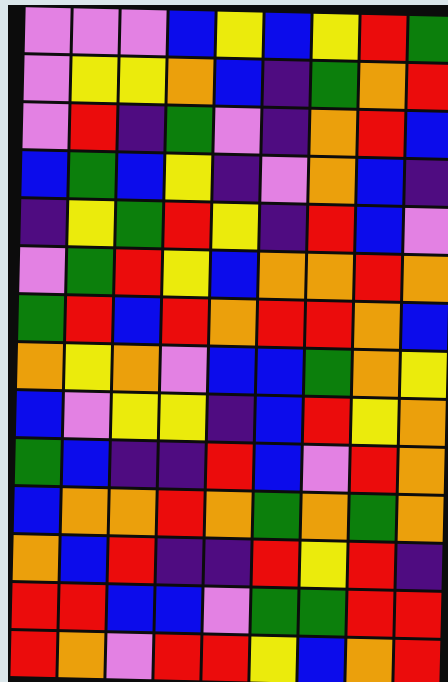[["violet", "violet", "violet", "blue", "yellow", "blue", "yellow", "red", "green"], ["violet", "yellow", "yellow", "orange", "blue", "indigo", "green", "orange", "red"], ["violet", "red", "indigo", "green", "violet", "indigo", "orange", "red", "blue"], ["blue", "green", "blue", "yellow", "indigo", "violet", "orange", "blue", "indigo"], ["indigo", "yellow", "green", "red", "yellow", "indigo", "red", "blue", "violet"], ["violet", "green", "red", "yellow", "blue", "orange", "orange", "red", "orange"], ["green", "red", "blue", "red", "orange", "red", "red", "orange", "blue"], ["orange", "yellow", "orange", "violet", "blue", "blue", "green", "orange", "yellow"], ["blue", "violet", "yellow", "yellow", "indigo", "blue", "red", "yellow", "orange"], ["green", "blue", "indigo", "indigo", "red", "blue", "violet", "red", "orange"], ["blue", "orange", "orange", "red", "orange", "green", "orange", "green", "orange"], ["orange", "blue", "red", "indigo", "indigo", "red", "yellow", "red", "indigo"], ["red", "red", "blue", "blue", "violet", "green", "green", "red", "red"], ["red", "orange", "violet", "red", "red", "yellow", "blue", "orange", "red"]]